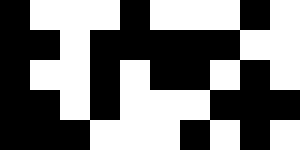[["black", "white", "white", "white", "black", "white", "white", "white", "black", "white"], ["black", "black", "white", "black", "black", "black", "black", "black", "white", "white"], ["black", "white", "white", "black", "white", "black", "black", "white", "black", "white"], ["black", "black", "white", "black", "white", "white", "white", "black", "black", "black"], ["black", "black", "black", "white", "white", "white", "black", "white", "black", "white"]]